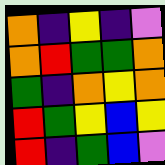[["orange", "indigo", "yellow", "indigo", "violet"], ["orange", "red", "green", "green", "orange"], ["green", "indigo", "orange", "yellow", "orange"], ["red", "green", "yellow", "blue", "yellow"], ["red", "indigo", "green", "blue", "violet"]]